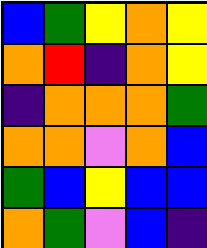[["blue", "green", "yellow", "orange", "yellow"], ["orange", "red", "indigo", "orange", "yellow"], ["indigo", "orange", "orange", "orange", "green"], ["orange", "orange", "violet", "orange", "blue"], ["green", "blue", "yellow", "blue", "blue"], ["orange", "green", "violet", "blue", "indigo"]]